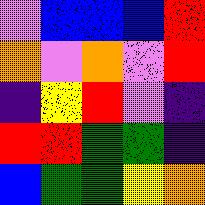[["violet", "blue", "blue", "blue", "red"], ["orange", "violet", "orange", "violet", "red"], ["indigo", "yellow", "red", "violet", "indigo"], ["red", "red", "green", "green", "indigo"], ["blue", "green", "green", "yellow", "orange"]]